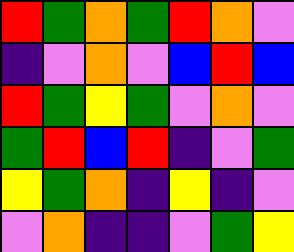[["red", "green", "orange", "green", "red", "orange", "violet"], ["indigo", "violet", "orange", "violet", "blue", "red", "blue"], ["red", "green", "yellow", "green", "violet", "orange", "violet"], ["green", "red", "blue", "red", "indigo", "violet", "green"], ["yellow", "green", "orange", "indigo", "yellow", "indigo", "violet"], ["violet", "orange", "indigo", "indigo", "violet", "green", "yellow"]]